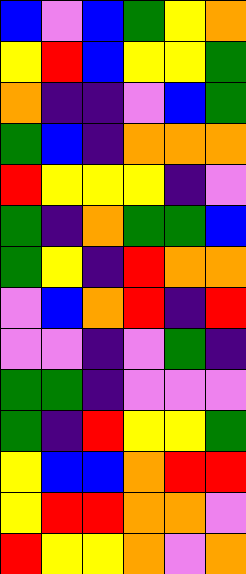[["blue", "violet", "blue", "green", "yellow", "orange"], ["yellow", "red", "blue", "yellow", "yellow", "green"], ["orange", "indigo", "indigo", "violet", "blue", "green"], ["green", "blue", "indigo", "orange", "orange", "orange"], ["red", "yellow", "yellow", "yellow", "indigo", "violet"], ["green", "indigo", "orange", "green", "green", "blue"], ["green", "yellow", "indigo", "red", "orange", "orange"], ["violet", "blue", "orange", "red", "indigo", "red"], ["violet", "violet", "indigo", "violet", "green", "indigo"], ["green", "green", "indigo", "violet", "violet", "violet"], ["green", "indigo", "red", "yellow", "yellow", "green"], ["yellow", "blue", "blue", "orange", "red", "red"], ["yellow", "red", "red", "orange", "orange", "violet"], ["red", "yellow", "yellow", "orange", "violet", "orange"]]